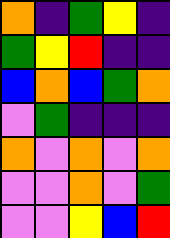[["orange", "indigo", "green", "yellow", "indigo"], ["green", "yellow", "red", "indigo", "indigo"], ["blue", "orange", "blue", "green", "orange"], ["violet", "green", "indigo", "indigo", "indigo"], ["orange", "violet", "orange", "violet", "orange"], ["violet", "violet", "orange", "violet", "green"], ["violet", "violet", "yellow", "blue", "red"]]